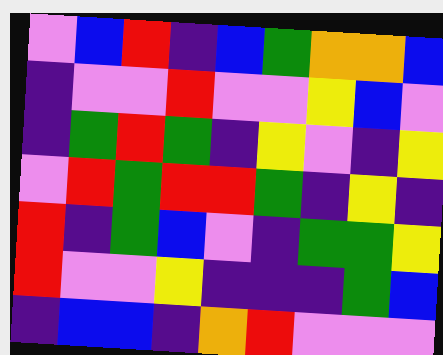[["violet", "blue", "red", "indigo", "blue", "green", "orange", "orange", "blue"], ["indigo", "violet", "violet", "red", "violet", "violet", "yellow", "blue", "violet"], ["indigo", "green", "red", "green", "indigo", "yellow", "violet", "indigo", "yellow"], ["violet", "red", "green", "red", "red", "green", "indigo", "yellow", "indigo"], ["red", "indigo", "green", "blue", "violet", "indigo", "green", "green", "yellow"], ["red", "violet", "violet", "yellow", "indigo", "indigo", "indigo", "green", "blue"], ["indigo", "blue", "blue", "indigo", "orange", "red", "violet", "violet", "violet"]]